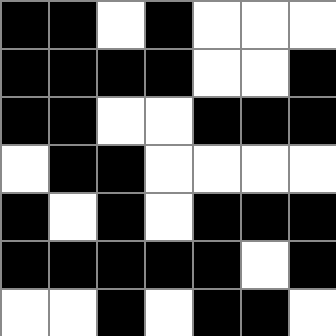[["black", "black", "white", "black", "white", "white", "white"], ["black", "black", "black", "black", "white", "white", "black"], ["black", "black", "white", "white", "black", "black", "black"], ["white", "black", "black", "white", "white", "white", "white"], ["black", "white", "black", "white", "black", "black", "black"], ["black", "black", "black", "black", "black", "white", "black"], ["white", "white", "black", "white", "black", "black", "white"]]